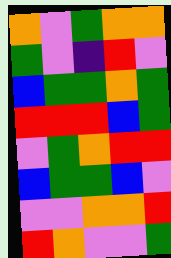[["orange", "violet", "green", "orange", "orange"], ["green", "violet", "indigo", "red", "violet"], ["blue", "green", "green", "orange", "green"], ["red", "red", "red", "blue", "green"], ["violet", "green", "orange", "red", "red"], ["blue", "green", "green", "blue", "violet"], ["violet", "violet", "orange", "orange", "red"], ["red", "orange", "violet", "violet", "green"]]